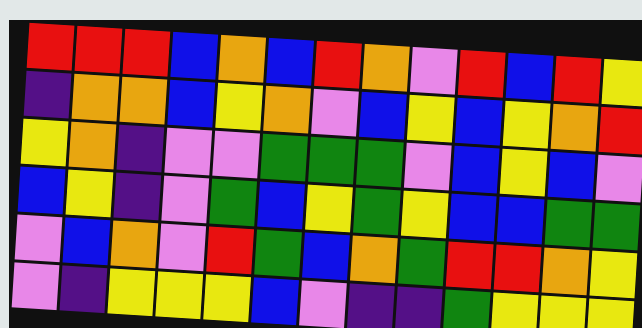[["red", "red", "red", "blue", "orange", "blue", "red", "orange", "violet", "red", "blue", "red", "yellow"], ["indigo", "orange", "orange", "blue", "yellow", "orange", "violet", "blue", "yellow", "blue", "yellow", "orange", "red"], ["yellow", "orange", "indigo", "violet", "violet", "green", "green", "green", "violet", "blue", "yellow", "blue", "violet"], ["blue", "yellow", "indigo", "violet", "green", "blue", "yellow", "green", "yellow", "blue", "blue", "green", "green"], ["violet", "blue", "orange", "violet", "red", "green", "blue", "orange", "green", "red", "red", "orange", "yellow"], ["violet", "indigo", "yellow", "yellow", "yellow", "blue", "violet", "indigo", "indigo", "green", "yellow", "yellow", "yellow"]]